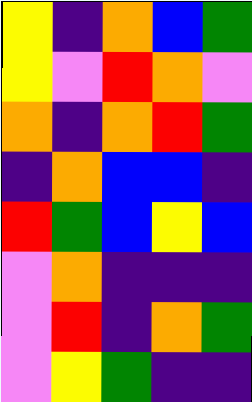[["yellow", "indigo", "orange", "blue", "green"], ["yellow", "violet", "red", "orange", "violet"], ["orange", "indigo", "orange", "red", "green"], ["indigo", "orange", "blue", "blue", "indigo"], ["red", "green", "blue", "yellow", "blue"], ["violet", "orange", "indigo", "indigo", "indigo"], ["violet", "red", "indigo", "orange", "green"], ["violet", "yellow", "green", "indigo", "indigo"]]